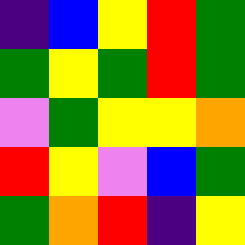[["indigo", "blue", "yellow", "red", "green"], ["green", "yellow", "green", "red", "green"], ["violet", "green", "yellow", "yellow", "orange"], ["red", "yellow", "violet", "blue", "green"], ["green", "orange", "red", "indigo", "yellow"]]